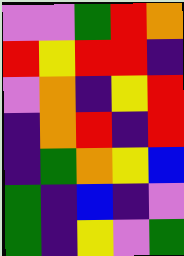[["violet", "violet", "green", "red", "orange"], ["red", "yellow", "red", "red", "indigo"], ["violet", "orange", "indigo", "yellow", "red"], ["indigo", "orange", "red", "indigo", "red"], ["indigo", "green", "orange", "yellow", "blue"], ["green", "indigo", "blue", "indigo", "violet"], ["green", "indigo", "yellow", "violet", "green"]]